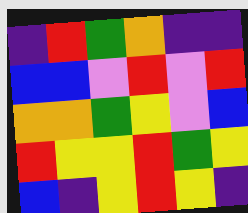[["indigo", "red", "green", "orange", "indigo", "indigo"], ["blue", "blue", "violet", "red", "violet", "red"], ["orange", "orange", "green", "yellow", "violet", "blue"], ["red", "yellow", "yellow", "red", "green", "yellow"], ["blue", "indigo", "yellow", "red", "yellow", "indigo"]]